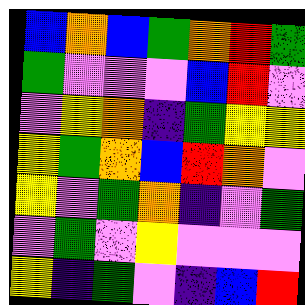[["blue", "orange", "blue", "green", "orange", "red", "green"], ["green", "violet", "violet", "violet", "blue", "red", "violet"], ["violet", "yellow", "orange", "indigo", "green", "yellow", "yellow"], ["yellow", "green", "orange", "blue", "red", "orange", "violet"], ["yellow", "violet", "green", "orange", "indigo", "violet", "green"], ["violet", "green", "violet", "yellow", "violet", "violet", "violet"], ["yellow", "indigo", "green", "violet", "indigo", "blue", "red"]]